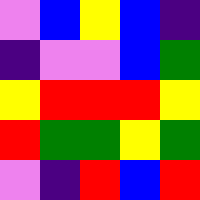[["violet", "blue", "yellow", "blue", "indigo"], ["indigo", "violet", "violet", "blue", "green"], ["yellow", "red", "red", "red", "yellow"], ["red", "green", "green", "yellow", "green"], ["violet", "indigo", "red", "blue", "red"]]